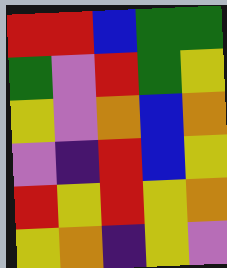[["red", "red", "blue", "green", "green"], ["green", "violet", "red", "green", "yellow"], ["yellow", "violet", "orange", "blue", "orange"], ["violet", "indigo", "red", "blue", "yellow"], ["red", "yellow", "red", "yellow", "orange"], ["yellow", "orange", "indigo", "yellow", "violet"]]